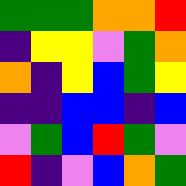[["green", "green", "green", "orange", "orange", "red"], ["indigo", "yellow", "yellow", "violet", "green", "orange"], ["orange", "indigo", "yellow", "blue", "green", "yellow"], ["indigo", "indigo", "blue", "blue", "indigo", "blue"], ["violet", "green", "blue", "red", "green", "violet"], ["red", "indigo", "violet", "blue", "orange", "green"]]